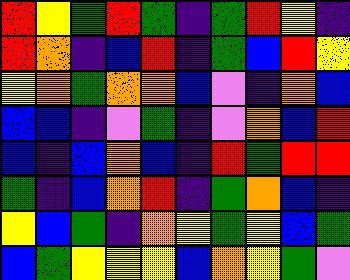[["red", "yellow", "green", "red", "green", "indigo", "green", "red", "yellow", "indigo"], ["red", "orange", "indigo", "blue", "red", "indigo", "green", "blue", "red", "yellow"], ["yellow", "orange", "green", "orange", "orange", "blue", "violet", "indigo", "orange", "blue"], ["blue", "blue", "indigo", "violet", "green", "indigo", "violet", "orange", "blue", "red"], ["blue", "indigo", "blue", "orange", "blue", "indigo", "red", "green", "red", "red"], ["green", "indigo", "blue", "orange", "red", "indigo", "green", "orange", "blue", "indigo"], ["yellow", "blue", "green", "indigo", "orange", "yellow", "green", "yellow", "blue", "green"], ["blue", "green", "yellow", "yellow", "yellow", "blue", "orange", "yellow", "green", "violet"]]